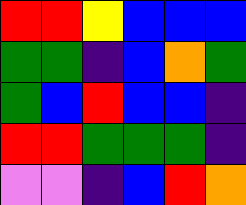[["red", "red", "yellow", "blue", "blue", "blue"], ["green", "green", "indigo", "blue", "orange", "green"], ["green", "blue", "red", "blue", "blue", "indigo"], ["red", "red", "green", "green", "green", "indigo"], ["violet", "violet", "indigo", "blue", "red", "orange"]]